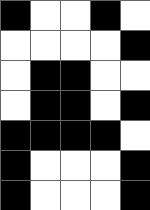[["black", "white", "white", "black", "white"], ["white", "white", "white", "white", "black"], ["white", "black", "black", "white", "white"], ["white", "black", "black", "white", "black"], ["black", "black", "black", "black", "white"], ["black", "white", "white", "white", "black"], ["black", "white", "white", "white", "black"]]